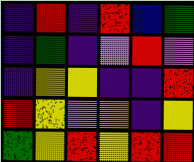[["indigo", "red", "indigo", "red", "blue", "green"], ["indigo", "green", "indigo", "violet", "red", "violet"], ["indigo", "yellow", "yellow", "indigo", "indigo", "red"], ["red", "yellow", "violet", "orange", "indigo", "yellow"], ["green", "yellow", "red", "yellow", "red", "red"]]